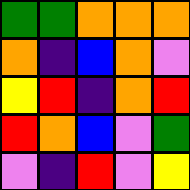[["green", "green", "orange", "orange", "orange"], ["orange", "indigo", "blue", "orange", "violet"], ["yellow", "red", "indigo", "orange", "red"], ["red", "orange", "blue", "violet", "green"], ["violet", "indigo", "red", "violet", "yellow"]]